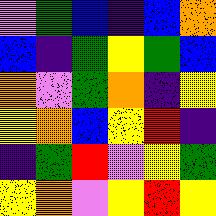[["violet", "green", "blue", "indigo", "blue", "orange"], ["blue", "indigo", "green", "yellow", "green", "blue"], ["orange", "violet", "green", "orange", "indigo", "yellow"], ["yellow", "orange", "blue", "yellow", "red", "indigo"], ["indigo", "green", "red", "violet", "yellow", "green"], ["yellow", "orange", "violet", "yellow", "red", "yellow"]]